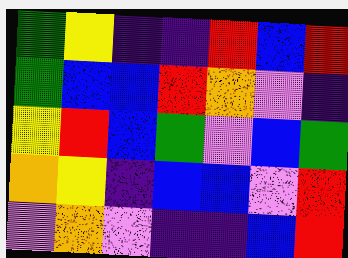[["green", "yellow", "indigo", "indigo", "red", "blue", "red"], ["green", "blue", "blue", "red", "orange", "violet", "indigo"], ["yellow", "red", "blue", "green", "violet", "blue", "green"], ["orange", "yellow", "indigo", "blue", "blue", "violet", "red"], ["violet", "orange", "violet", "indigo", "indigo", "blue", "red"]]